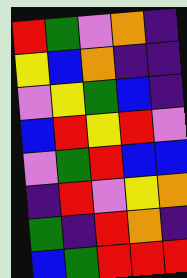[["red", "green", "violet", "orange", "indigo"], ["yellow", "blue", "orange", "indigo", "indigo"], ["violet", "yellow", "green", "blue", "indigo"], ["blue", "red", "yellow", "red", "violet"], ["violet", "green", "red", "blue", "blue"], ["indigo", "red", "violet", "yellow", "orange"], ["green", "indigo", "red", "orange", "indigo"], ["blue", "green", "red", "red", "red"]]